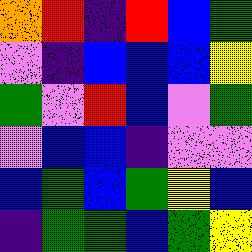[["orange", "red", "indigo", "red", "blue", "green"], ["violet", "indigo", "blue", "blue", "blue", "yellow"], ["green", "violet", "red", "blue", "violet", "green"], ["violet", "blue", "blue", "indigo", "violet", "violet"], ["blue", "green", "blue", "green", "yellow", "blue"], ["indigo", "green", "green", "blue", "green", "yellow"]]